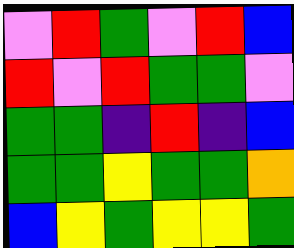[["violet", "red", "green", "violet", "red", "blue"], ["red", "violet", "red", "green", "green", "violet"], ["green", "green", "indigo", "red", "indigo", "blue"], ["green", "green", "yellow", "green", "green", "orange"], ["blue", "yellow", "green", "yellow", "yellow", "green"]]